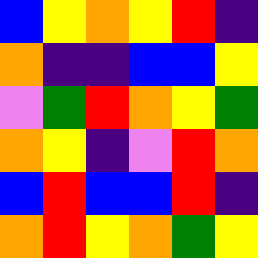[["blue", "yellow", "orange", "yellow", "red", "indigo"], ["orange", "indigo", "indigo", "blue", "blue", "yellow"], ["violet", "green", "red", "orange", "yellow", "green"], ["orange", "yellow", "indigo", "violet", "red", "orange"], ["blue", "red", "blue", "blue", "red", "indigo"], ["orange", "red", "yellow", "orange", "green", "yellow"]]